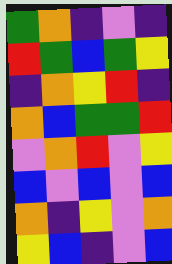[["green", "orange", "indigo", "violet", "indigo"], ["red", "green", "blue", "green", "yellow"], ["indigo", "orange", "yellow", "red", "indigo"], ["orange", "blue", "green", "green", "red"], ["violet", "orange", "red", "violet", "yellow"], ["blue", "violet", "blue", "violet", "blue"], ["orange", "indigo", "yellow", "violet", "orange"], ["yellow", "blue", "indigo", "violet", "blue"]]